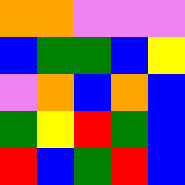[["orange", "orange", "violet", "violet", "violet"], ["blue", "green", "green", "blue", "yellow"], ["violet", "orange", "blue", "orange", "blue"], ["green", "yellow", "red", "green", "blue"], ["red", "blue", "green", "red", "blue"]]